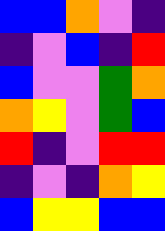[["blue", "blue", "orange", "violet", "indigo"], ["indigo", "violet", "blue", "indigo", "red"], ["blue", "violet", "violet", "green", "orange"], ["orange", "yellow", "violet", "green", "blue"], ["red", "indigo", "violet", "red", "red"], ["indigo", "violet", "indigo", "orange", "yellow"], ["blue", "yellow", "yellow", "blue", "blue"]]